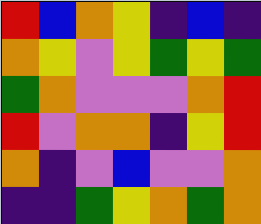[["red", "blue", "orange", "yellow", "indigo", "blue", "indigo"], ["orange", "yellow", "violet", "yellow", "green", "yellow", "green"], ["green", "orange", "violet", "violet", "violet", "orange", "red"], ["red", "violet", "orange", "orange", "indigo", "yellow", "red"], ["orange", "indigo", "violet", "blue", "violet", "violet", "orange"], ["indigo", "indigo", "green", "yellow", "orange", "green", "orange"]]